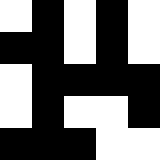[["white", "black", "white", "black", "white"], ["black", "black", "white", "black", "white"], ["white", "black", "black", "black", "black"], ["white", "black", "white", "white", "black"], ["black", "black", "black", "white", "white"]]